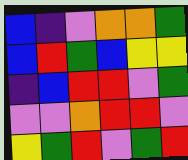[["blue", "indigo", "violet", "orange", "orange", "green"], ["blue", "red", "green", "blue", "yellow", "yellow"], ["indigo", "blue", "red", "red", "violet", "green"], ["violet", "violet", "orange", "red", "red", "violet"], ["yellow", "green", "red", "violet", "green", "red"]]